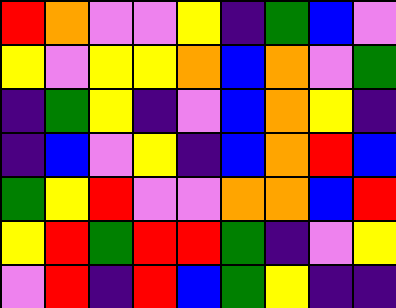[["red", "orange", "violet", "violet", "yellow", "indigo", "green", "blue", "violet"], ["yellow", "violet", "yellow", "yellow", "orange", "blue", "orange", "violet", "green"], ["indigo", "green", "yellow", "indigo", "violet", "blue", "orange", "yellow", "indigo"], ["indigo", "blue", "violet", "yellow", "indigo", "blue", "orange", "red", "blue"], ["green", "yellow", "red", "violet", "violet", "orange", "orange", "blue", "red"], ["yellow", "red", "green", "red", "red", "green", "indigo", "violet", "yellow"], ["violet", "red", "indigo", "red", "blue", "green", "yellow", "indigo", "indigo"]]